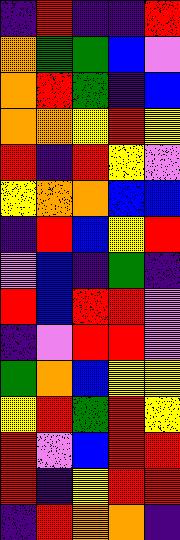[["indigo", "red", "indigo", "indigo", "red"], ["orange", "green", "green", "blue", "violet"], ["orange", "red", "green", "indigo", "blue"], ["orange", "orange", "yellow", "red", "yellow"], ["red", "indigo", "red", "yellow", "violet"], ["yellow", "orange", "orange", "blue", "blue"], ["indigo", "red", "blue", "yellow", "red"], ["violet", "blue", "indigo", "green", "indigo"], ["red", "blue", "red", "red", "violet"], ["indigo", "violet", "red", "red", "violet"], ["green", "orange", "blue", "yellow", "yellow"], ["yellow", "red", "green", "red", "yellow"], ["red", "violet", "blue", "red", "red"], ["red", "indigo", "yellow", "red", "red"], ["indigo", "red", "orange", "orange", "indigo"]]